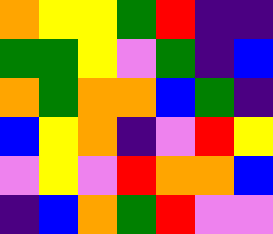[["orange", "yellow", "yellow", "green", "red", "indigo", "indigo"], ["green", "green", "yellow", "violet", "green", "indigo", "blue"], ["orange", "green", "orange", "orange", "blue", "green", "indigo"], ["blue", "yellow", "orange", "indigo", "violet", "red", "yellow"], ["violet", "yellow", "violet", "red", "orange", "orange", "blue"], ["indigo", "blue", "orange", "green", "red", "violet", "violet"]]